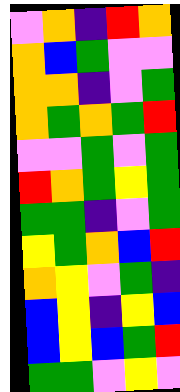[["violet", "orange", "indigo", "red", "orange"], ["orange", "blue", "green", "violet", "violet"], ["orange", "orange", "indigo", "violet", "green"], ["orange", "green", "orange", "green", "red"], ["violet", "violet", "green", "violet", "green"], ["red", "orange", "green", "yellow", "green"], ["green", "green", "indigo", "violet", "green"], ["yellow", "green", "orange", "blue", "red"], ["orange", "yellow", "violet", "green", "indigo"], ["blue", "yellow", "indigo", "yellow", "blue"], ["blue", "yellow", "blue", "green", "red"], ["green", "green", "violet", "yellow", "violet"]]